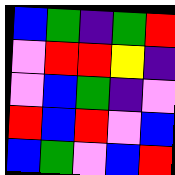[["blue", "green", "indigo", "green", "red"], ["violet", "red", "red", "yellow", "indigo"], ["violet", "blue", "green", "indigo", "violet"], ["red", "blue", "red", "violet", "blue"], ["blue", "green", "violet", "blue", "red"]]